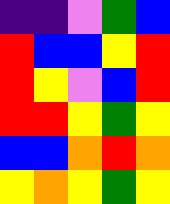[["indigo", "indigo", "violet", "green", "blue"], ["red", "blue", "blue", "yellow", "red"], ["red", "yellow", "violet", "blue", "red"], ["red", "red", "yellow", "green", "yellow"], ["blue", "blue", "orange", "red", "orange"], ["yellow", "orange", "yellow", "green", "yellow"]]